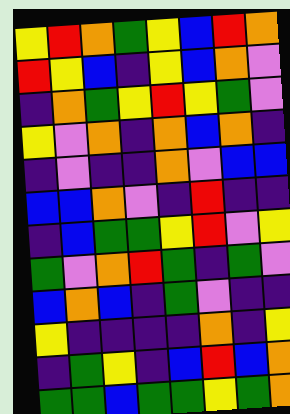[["yellow", "red", "orange", "green", "yellow", "blue", "red", "orange"], ["red", "yellow", "blue", "indigo", "yellow", "blue", "orange", "violet"], ["indigo", "orange", "green", "yellow", "red", "yellow", "green", "violet"], ["yellow", "violet", "orange", "indigo", "orange", "blue", "orange", "indigo"], ["indigo", "violet", "indigo", "indigo", "orange", "violet", "blue", "blue"], ["blue", "blue", "orange", "violet", "indigo", "red", "indigo", "indigo"], ["indigo", "blue", "green", "green", "yellow", "red", "violet", "yellow"], ["green", "violet", "orange", "red", "green", "indigo", "green", "violet"], ["blue", "orange", "blue", "indigo", "green", "violet", "indigo", "indigo"], ["yellow", "indigo", "indigo", "indigo", "indigo", "orange", "indigo", "yellow"], ["indigo", "green", "yellow", "indigo", "blue", "red", "blue", "orange"], ["green", "green", "blue", "green", "green", "yellow", "green", "orange"]]